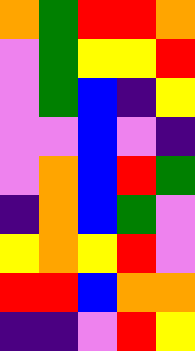[["orange", "green", "red", "red", "orange"], ["violet", "green", "yellow", "yellow", "red"], ["violet", "green", "blue", "indigo", "yellow"], ["violet", "violet", "blue", "violet", "indigo"], ["violet", "orange", "blue", "red", "green"], ["indigo", "orange", "blue", "green", "violet"], ["yellow", "orange", "yellow", "red", "violet"], ["red", "red", "blue", "orange", "orange"], ["indigo", "indigo", "violet", "red", "yellow"]]